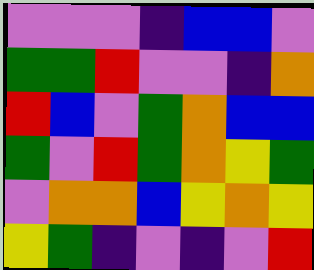[["violet", "violet", "violet", "indigo", "blue", "blue", "violet"], ["green", "green", "red", "violet", "violet", "indigo", "orange"], ["red", "blue", "violet", "green", "orange", "blue", "blue"], ["green", "violet", "red", "green", "orange", "yellow", "green"], ["violet", "orange", "orange", "blue", "yellow", "orange", "yellow"], ["yellow", "green", "indigo", "violet", "indigo", "violet", "red"]]